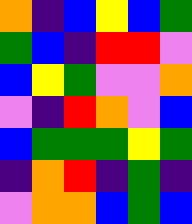[["orange", "indigo", "blue", "yellow", "blue", "green"], ["green", "blue", "indigo", "red", "red", "violet"], ["blue", "yellow", "green", "violet", "violet", "orange"], ["violet", "indigo", "red", "orange", "violet", "blue"], ["blue", "green", "green", "green", "yellow", "green"], ["indigo", "orange", "red", "indigo", "green", "indigo"], ["violet", "orange", "orange", "blue", "green", "blue"]]